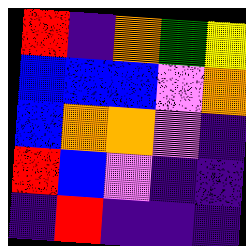[["red", "indigo", "orange", "green", "yellow"], ["blue", "blue", "blue", "violet", "orange"], ["blue", "orange", "orange", "violet", "indigo"], ["red", "blue", "violet", "indigo", "indigo"], ["indigo", "red", "indigo", "indigo", "indigo"]]